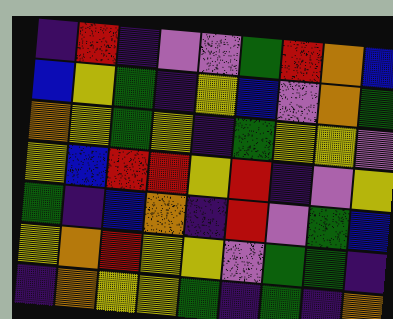[["indigo", "red", "indigo", "violet", "violet", "green", "red", "orange", "blue"], ["blue", "yellow", "green", "indigo", "yellow", "blue", "violet", "orange", "green"], ["orange", "yellow", "green", "yellow", "indigo", "green", "yellow", "yellow", "violet"], ["yellow", "blue", "red", "red", "yellow", "red", "indigo", "violet", "yellow"], ["green", "indigo", "blue", "orange", "indigo", "red", "violet", "green", "blue"], ["yellow", "orange", "red", "yellow", "yellow", "violet", "green", "green", "indigo"], ["indigo", "orange", "yellow", "yellow", "green", "indigo", "green", "indigo", "orange"]]